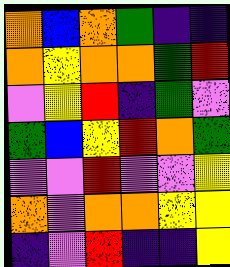[["orange", "blue", "orange", "green", "indigo", "indigo"], ["orange", "yellow", "orange", "orange", "green", "red"], ["violet", "yellow", "red", "indigo", "green", "violet"], ["green", "blue", "yellow", "red", "orange", "green"], ["violet", "violet", "red", "violet", "violet", "yellow"], ["orange", "violet", "orange", "orange", "yellow", "yellow"], ["indigo", "violet", "red", "indigo", "indigo", "yellow"]]